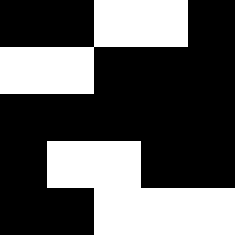[["black", "black", "white", "white", "black"], ["white", "white", "black", "black", "black"], ["black", "black", "black", "black", "black"], ["black", "white", "white", "black", "black"], ["black", "black", "white", "white", "white"]]